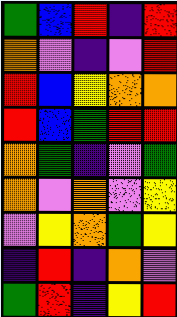[["green", "blue", "red", "indigo", "red"], ["orange", "violet", "indigo", "violet", "red"], ["red", "blue", "yellow", "orange", "orange"], ["red", "blue", "green", "red", "red"], ["orange", "green", "indigo", "violet", "green"], ["orange", "violet", "orange", "violet", "yellow"], ["violet", "yellow", "orange", "green", "yellow"], ["indigo", "red", "indigo", "orange", "violet"], ["green", "red", "indigo", "yellow", "red"]]